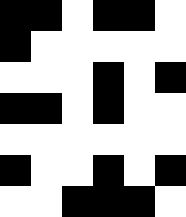[["black", "black", "white", "black", "black", "white"], ["black", "white", "white", "white", "white", "white"], ["white", "white", "white", "black", "white", "black"], ["black", "black", "white", "black", "white", "white"], ["white", "white", "white", "white", "white", "white"], ["black", "white", "white", "black", "white", "black"], ["white", "white", "black", "black", "black", "white"]]